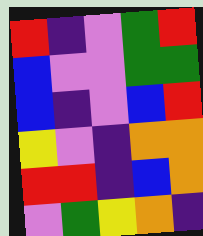[["red", "indigo", "violet", "green", "red"], ["blue", "violet", "violet", "green", "green"], ["blue", "indigo", "violet", "blue", "red"], ["yellow", "violet", "indigo", "orange", "orange"], ["red", "red", "indigo", "blue", "orange"], ["violet", "green", "yellow", "orange", "indigo"]]